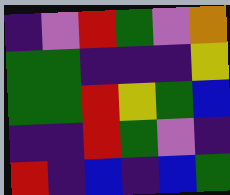[["indigo", "violet", "red", "green", "violet", "orange"], ["green", "green", "indigo", "indigo", "indigo", "yellow"], ["green", "green", "red", "yellow", "green", "blue"], ["indigo", "indigo", "red", "green", "violet", "indigo"], ["red", "indigo", "blue", "indigo", "blue", "green"]]